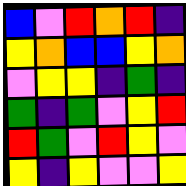[["blue", "violet", "red", "orange", "red", "indigo"], ["yellow", "orange", "blue", "blue", "yellow", "orange"], ["violet", "yellow", "yellow", "indigo", "green", "indigo"], ["green", "indigo", "green", "violet", "yellow", "red"], ["red", "green", "violet", "red", "yellow", "violet"], ["yellow", "indigo", "yellow", "violet", "violet", "yellow"]]